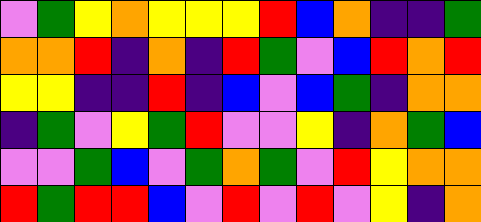[["violet", "green", "yellow", "orange", "yellow", "yellow", "yellow", "red", "blue", "orange", "indigo", "indigo", "green"], ["orange", "orange", "red", "indigo", "orange", "indigo", "red", "green", "violet", "blue", "red", "orange", "red"], ["yellow", "yellow", "indigo", "indigo", "red", "indigo", "blue", "violet", "blue", "green", "indigo", "orange", "orange"], ["indigo", "green", "violet", "yellow", "green", "red", "violet", "violet", "yellow", "indigo", "orange", "green", "blue"], ["violet", "violet", "green", "blue", "violet", "green", "orange", "green", "violet", "red", "yellow", "orange", "orange"], ["red", "green", "red", "red", "blue", "violet", "red", "violet", "red", "violet", "yellow", "indigo", "orange"]]